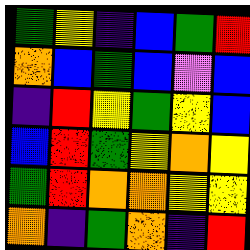[["green", "yellow", "indigo", "blue", "green", "red"], ["orange", "blue", "green", "blue", "violet", "blue"], ["indigo", "red", "yellow", "green", "yellow", "blue"], ["blue", "red", "green", "yellow", "orange", "yellow"], ["green", "red", "orange", "orange", "yellow", "yellow"], ["orange", "indigo", "green", "orange", "indigo", "red"]]